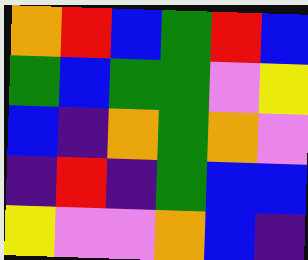[["orange", "red", "blue", "green", "red", "blue"], ["green", "blue", "green", "green", "violet", "yellow"], ["blue", "indigo", "orange", "green", "orange", "violet"], ["indigo", "red", "indigo", "green", "blue", "blue"], ["yellow", "violet", "violet", "orange", "blue", "indigo"]]